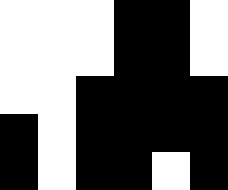[["white", "white", "white", "black", "black", "white"], ["white", "white", "white", "black", "black", "white"], ["white", "white", "black", "black", "black", "black"], ["black", "white", "black", "black", "black", "black"], ["black", "white", "black", "black", "white", "black"]]